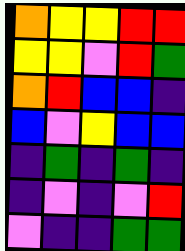[["orange", "yellow", "yellow", "red", "red"], ["yellow", "yellow", "violet", "red", "green"], ["orange", "red", "blue", "blue", "indigo"], ["blue", "violet", "yellow", "blue", "blue"], ["indigo", "green", "indigo", "green", "indigo"], ["indigo", "violet", "indigo", "violet", "red"], ["violet", "indigo", "indigo", "green", "green"]]